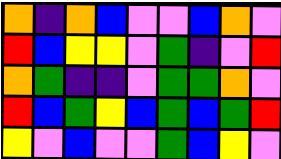[["orange", "indigo", "orange", "blue", "violet", "violet", "blue", "orange", "violet"], ["red", "blue", "yellow", "yellow", "violet", "green", "indigo", "violet", "red"], ["orange", "green", "indigo", "indigo", "violet", "green", "green", "orange", "violet"], ["red", "blue", "green", "yellow", "blue", "green", "blue", "green", "red"], ["yellow", "violet", "blue", "violet", "violet", "green", "blue", "yellow", "violet"]]